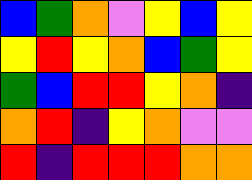[["blue", "green", "orange", "violet", "yellow", "blue", "yellow"], ["yellow", "red", "yellow", "orange", "blue", "green", "yellow"], ["green", "blue", "red", "red", "yellow", "orange", "indigo"], ["orange", "red", "indigo", "yellow", "orange", "violet", "violet"], ["red", "indigo", "red", "red", "red", "orange", "orange"]]